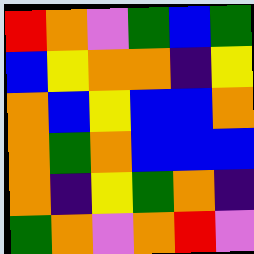[["red", "orange", "violet", "green", "blue", "green"], ["blue", "yellow", "orange", "orange", "indigo", "yellow"], ["orange", "blue", "yellow", "blue", "blue", "orange"], ["orange", "green", "orange", "blue", "blue", "blue"], ["orange", "indigo", "yellow", "green", "orange", "indigo"], ["green", "orange", "violet", "orange", "red", "violet"]]